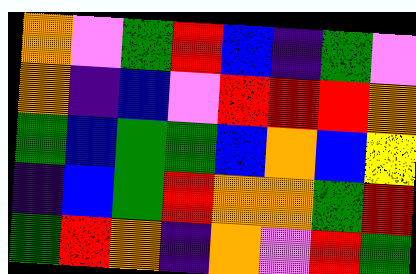[["orange", "violet", "green", "red", "blue", "indigo", "green", "violet"], ["orange", "indigo", "blue", "violet", "red", "red", "red", "orange"], ["green", "blue", "green", "green", "blue", "orange", "blue", "yellow"], ["indigo", "blue", "green", "red", "orange", "orange", "green", "red"], ["green", "red", "orange", "indigo", "orange", "violet", "red", "green"]]